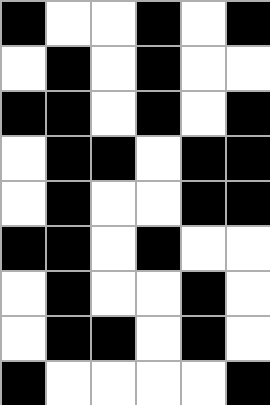[["black", "white", "white", "black", "white", "black"], ["white", "black", "white", "black", "white", "white"], ["black", "black", "white", "black", "white", "black"], ["white", "black", "black", "white", "black", "black"], ["white", "black", "white", "white", "black", "black"], ["black", "black", "white", "black", "white", "white"], ["white", "black", "white", "white", "black", "white"], ["white", "black", "black", "white", "black", "white"], ["black", "white", "white", "white", "white", "black"]]